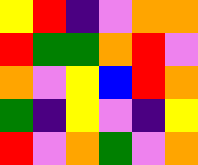[["yellow", "red", "indigo", "violet", "orange", "orange"], ["red", "green", "green", "orange", "red", "violet"], ["orange", "violet", "yellow", "blue", "red", "orange"], ["green", "indigo", "yellow", "violet", "indigo", "yellow"], ["red", "violet", "orange", "green", "violet", "orange"]]